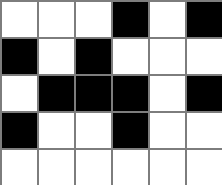[["white", "white", "white", "black", "white", "black"], ["black", "white", "black", "white", "white", "white"], ["white", "black", "black", "black", "white", "black"], ["black", "white", "white", "black", "white", "white"], ["white", "white", "white", "white", "white", "white"]]